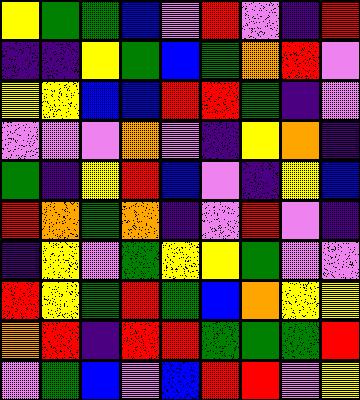[["yellow", "green", "green", "blue", "violet", "red", "violet", "indigo", "red"], ["indigo", "indigo", "yellow", "green", "blue", "green", "orange", "red", "violet"], ["yellow", "yellow", "blue", "blue", "red", "red", "green", "indigo", "violet"], ["violet", "violet", "violet", "orange", "violet", "indigo", "yellow", "orange", "indigo"], ["green", "indigo", "yellow", "red", "blue", "violet", "indigo", "yellow", "blue"], ["red", "orange", "green", "orange", "indigo", "violet", "red", "violet", "indigo"], ["indigo", "yellow", "violet", "green", "yellow", "yellow", "green", "violet", "violet"], ["red", "yellow", "green", "red", "green", "blue", "orange", "yellow", "yellow"], ["orange", "red", "indigo", "red", "red", "green", "green", "green", "red"], ["violet", "green", "blue", "violet", "blue", "red", "red", "violet", "yellow"]]